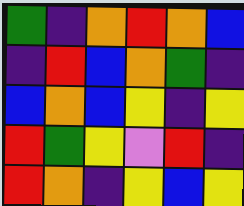[["green", "indigo", "orange", "red", "orange", "blue"], ["indigo", "red", "blue", "orange", "green", "indigo"], ["blue", "orange", "blue", "yellow", "indigo", "yellow"], ["red", "green", "yellow", "violet", "red", "indigo"], ["red", "orange", "indigo", "yellow", "blue", "yellow"]]